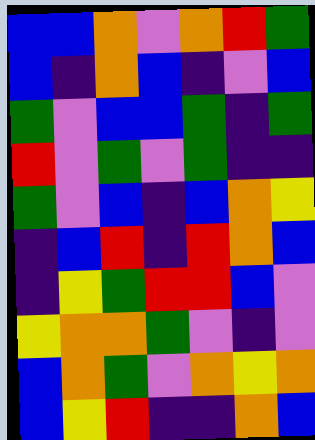[["blue", "blue", "orange", "violet", "orange", "red", "green"], ["blue", "indigo", "orange", "blue", "indigo", "violet", "blue"], ["green", "violet", "blue", "blue", "green", "indigo", "green"], ["red", "violet", "green", "violet", "green", "indigo", "indigo"], ["green", "violet", "blue", "indigo", "blue", "orange", "yellow"], ["indigo", "blue", "red", "indigo", "red", "orange", "blue"], ["indigo", "yellow", "green", "red", "red", "blue", "violet"], ["yellow", "orange", "orange", "green", "violet", "indigo", "violet"], ["blue", "orange", "green", "violet", "orange", "yellow", "orange"], ["blue", "yellow", "red", "indigo", "indigo", "orange", "blue"]]